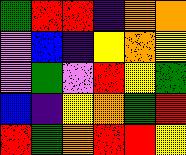[["green", "red", "red", "indigo", "orange", "orange"], ["violet", "blue", "indigo", "yellow", "orange", "yellow"], ["violet", "green", "violet", "red", "yellow", "green"], ["blue", "indigo", "yellow", "orange", "green", "red"], ["red", "green", "orange", "red", "red", "yellow"]]